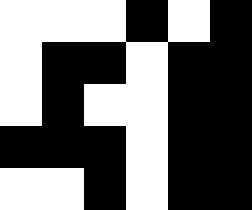[["white", "white", "white", "black", "white", "black"], ["white", "black", "black", "white", "black", "black"], ["white", "black", "white", "white", "black", "black"], ["black", "black", "black", "white", "black", "black"], ["white", "white", "black", "white", "black", "black"]]